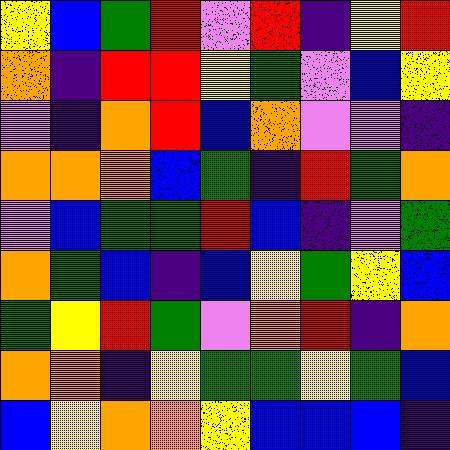[["yellow", "blue", "green", "red", "violet", "red", "indigo", "yellow", "red"], ["orange", "indigo", "red", "red", "yellow", "green", "violet", "blue", "yellow"], ["violet", "indigo", "orange", "red", "blue", "orange", "violet", "violet", "indigo"], ["orange", "orange", "orange", "blue", "green", "indigo", "red", "green", "orange"], ["violet", "blue", "green", "green", "red", "blue", "indigo", "violet", "green"], ["orange", "green", "blue", "indigo", "blue", "yellow", "green", "yellow", "blue"], ["green", "yellow", "red", "green", "violet", "orange", "red", "indigo", "orange"], ["orange", "orange", "indigo", "yellow", "green", "green", "yellow", "green", "blue"], ["blue", "yellow", "orange", "orange", "yellow", "blue", "blue", "blue", "indigo"]]